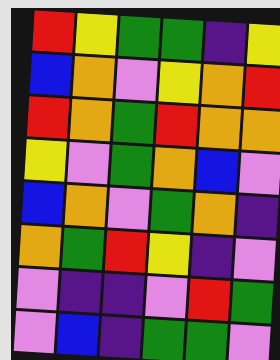[["red", "yellow", "green", "green", "indigo", "yellow"], ["blue", "orange", "violet", "yellow", "orange", "red"], ["red", "orange", "green", "red", "orange", "orange"], ["yellow", "violet", "green", "orange", "blue", "violet"], ["blue", "orange", "violet", "green", "orange", "indigo"], ["orange", "green", "red", "yellow", "indigo", "violet"], ["violet", "indigo", "indigo", "violet", "red", "green"], ["violet", "blue", "indigo", "green", "green", "violet"]]